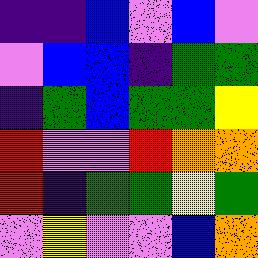[["indigo", "indigo", "blue", "violet", "blue", "violet"], ["violet", "blue", "blue", "indigo", "green", "green"], ["indigo", "green", "blue", "green", "green", "yellow"], ["red", "violet", "violet", "red", "orange", "orange"], ["red", "indigo", "green", "green", "yellow", "green"], ["violet", "yellow", "violet", "violet", "blue", "orange"]]